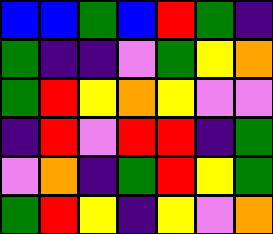[["blue", "blue", "green", "blue", "red", "green", "indigo"], ["green", "indigo", "indigo", "violet", "green", "yellow", "orange"], ["green", "red", "yellow", "orange", "yellow", "violet", "violet"], ["indigo", "red", "violet", "red", "red", "indigo", "green"], ["violet", "orange", "indigo", "green", "red", "yellow", "green"], ["green", "red", "yellow", "indigo", "yellow", "violet", "orange"]]